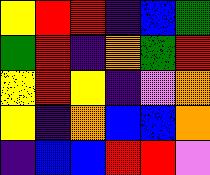[["yellow", "red", "red", "indigo", "blue", "green"], ["green", "red", "indigo", "orange", "green", "red"], ["yellow", "red", "yellow", "indigo", "violet", "orange"], ["yellow", "indigo", "orange", "blue", "blue", "orange"], ["indigo", "blue", "blue", "red", "red", "violet"]]